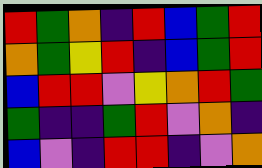[["red", "green", "orange", "indigo", "red", "blue", "green", "red"], ["orange", "green", "yellow", "red", "indigo", "blue", "green", "red"], ["blue", "red", "red", "violet", "yellow", "orange", "red", "green"], ["green", "indigo", "indigo", "green", "red", "violet", "orange", "indigo"], ["blue", "violet", "indigo", "red", "red", "indigo", "violet", "orange"]]